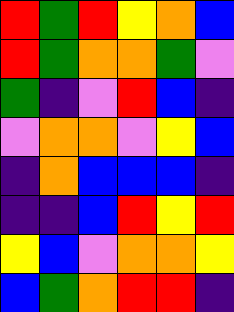[["red", "green", "red", "yellow", "orange", "blue"], ["red", "green", "orange", "orange", "green", "violet"], ["green", "indigo", "violet", "red", "blue", "indigo"], ["violet", "orange", "orange", "violet", "yellow", "blue"], ["indigo", "orange", "blue", "blue", "blue", "indigo"], ["indigo", "indigo", "blue", "red", "yellow", "red"], ["yellow", "blue", "violet", "orange", "orange", "yellow"], ["blue", "green", "orange", "red", "red", "indigo"]]